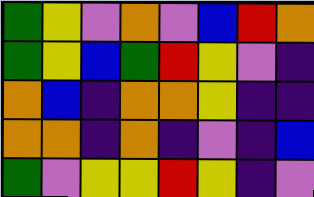[["green", "yellow", "violet", "orange", "violet", "blue", "red", "orange"], ["green", "yellow", "blue", "green", "red", "yellow", "violet", "indigo"], ["orange", "blue", "indigo", "orange", "orange", "yellow", "indigo", "indigo"], ["orange", "orange", "indigo", "orange", "indigo", "violet", "indigo", "blue"], ["green", "violet", "yellow", "yellow", "red", "yellow", "indigo", "violet"]]